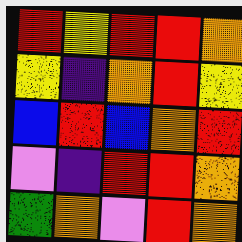[["red", "yellow", "red", "red", "orange"], ["yellow", "indigo", "orange", "red", "yellow"], ["blue", "red", "blue", "orange", "red"], ["violet", "indigo", "red", "red", "orange"], ["green", "orange", "violet", "red", "orange"]]